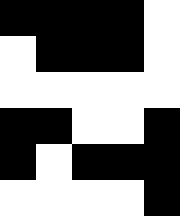[["black", "black", "black", "black", "white"], ["white", "black", "black", "black", "white"], ["white", "white", "white", "white", "white"], ["black", "black", "white", "white", "black"], ["black", "white", "black", "black", "black"], ["white", "white", "white", "white", "black"]]